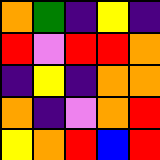[["orange", "green", "indigo", "yellow", "indigo"], ["red", "violet", "red", "red", "orange"], ["indigo", "yellow", "indigo", "orange", "orange"], ["orange", "indigo", "violet", "orange", "red"], ["yellow", "orange", "red", "blue", "red"]]